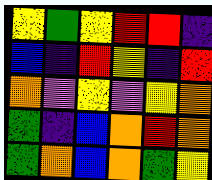[["yellow", "green", "yellow", "red", "red", "indigo"], ["blue", "indigo", "red", "yellow", "indigo", "red"], ["orange", "violet", "yellow", "violet", "yellow", "orange"], ["green", "indigo", "blue", "orange", "red", "orange"], ["green", "orange", "blue", "orange", "green", "yellow"]]